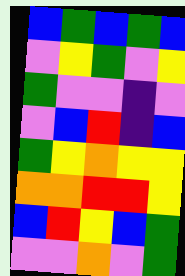[["blue", "green", "blue", "green", "blue"], ["violet", "yellow", "green", "violet", "yellow"], ["green", "violet", "violet", "indigo", "violet"], ["violet", "blue", "red", "indigo", "blue"], ["green", "yellow", "orange", "yellow", "yellow"], ["orange", "orange", "red", "red", "yellow"], ["blue", "red", "yellow", "blue", "green"], ["violet", "violet", "orange", "violet", "green"]]